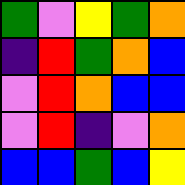[["green", "violet", "yellow", "green", "orange"], ["indigo", "red", "green", "orange", "blue"], ["violet", "red", "orange", "blue", "blue"], ["violet", "red", "indigo", "violet", "orange"], ["blue", "blue", "green", "blue", "yellow"]]